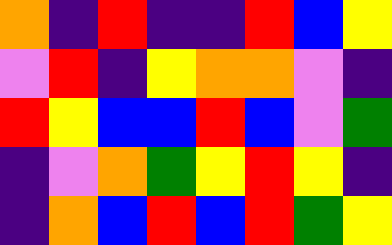[["orange", "indigo", "red", "indigo", "indigo", "red", "blue", "yellow"], ["violet", "red", "indigo", "yellow", "orange", "orange", "violet", "indigo"], ["red", "yellow", "blue", "blue", "red", "blue", "violet", "green"], ["indigo", "violet", "orange", "green", "yellow", "red", "yellow", "indigo"], ["indigo", "orange", "blue", "red", "blue", "red", "green", "yellow"]]